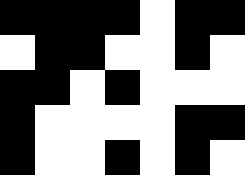[["black", "black", "black", "black", "white", "black", "black"], ["white", "black", "black", "white", "white", "black", "white"], ["black", "black", "white", "black", "white", "white", "white"], ["black", "white", "white", "white", "white", "black", "black"], ["black", "white", "white", "black", "white", "black", "white"]]